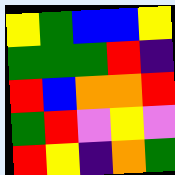[["yellow", "green", "blue", "blue", "yellow"], ["green", "green", "green", "red", "indigo"], ["red", "blue", "orange", "orange", "red"], ["green", "red", "violet", "yellow", "violet"], ["red", "yellow", "indigo", "orange", "green"]]